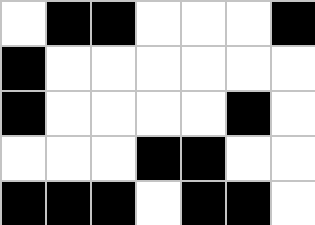[["white", "black", "black", "white", "white", "white", "black"], ["black", "white", "white", "white", "white", "white", "white"], ["black", "white", "white", "white", "white", "black", "white"], ["white", "white", "white", "black", "black", "white", "white"], ["black", "black", "black", "white", "black", "black", "white"]]